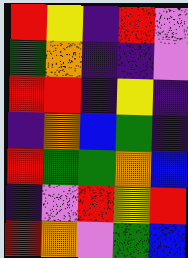[["red", "yellow", "indigo", "red", "violet"], ["green", "orange", "indigo", "indigo", "violet"], ["red", "red", "indigo", "yellow", "indigo"], ["indigo", "orange", "blue", "green", "indigo"], ["red", "green", "green", "orange", "blue"], ["indigo", "violet", "red", "yellow", "red"], ["red", "orange", "violet", "green", "blue"]]